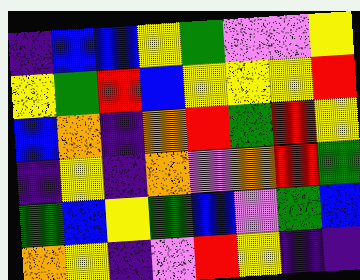[["indigo", "blue", "blue", "yellow", "green", "violet", "violet", "yellow"], ["yellow", "green", "red", "blue", "yellow", "yellow", "yellow", "red"], ["blue", "orange", "indigo", "orange", "red", "green", "red", "yellow"], ["indigo", "yellow", "indigo", "orange", "violet", "orange", "red", "green"], ["green", "blue", "yellow", "green", "blue", "violet", "green", "blue"], ["orange", "yellow", "indigo", "violet", "red", "yellow", "indigo", "indigo"]]